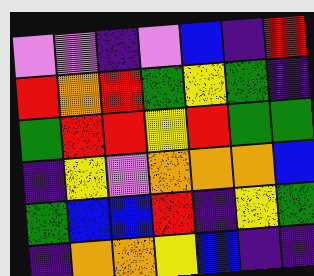[["violet", "violet", "indigo", "violet", "blue", "indigo", "red"], ["red", "orange", "red", "green", "yellow", "green", "indigo"], ["green", "red", "red", "yellow", "red", "green", "green"], ["indigo", "yellow", "violet", "orange", "orange", "orange", "blue"], ["green", "blue", "blue", "red", "indigo", "yellow", "green"], ["indigo", "orange", "orange", "yellow", "blue", "indigo", "indigo"]]